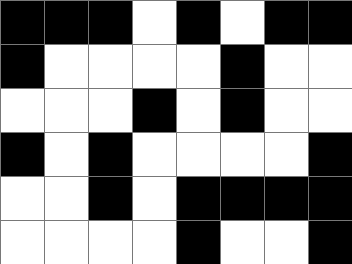[["black", "black", "black", "white", "black", "white", "black", "black"], ["black", "white", "white", "white", "white", "black", "white", "white"], ["white", "white", "white", "black", "white", "black", "white", "white"], ["black", "white", "black", "white", "white", "white", "white", "black"], ["white", "white", "black", "white", "black", "black", "black", "black"], ["white", "white", "white", "white", "black", "white", "white", "black"]]